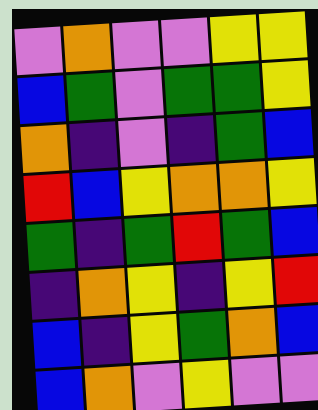[["violet", "orange", "violet", "violet", "yellow", "yellow"], ["blue", "green", "violet", "green", "green", "yellow"], ["orange", "indigo", "violet", "indigo", "green", "blue"], ["red", "blue", "yellow", "orange", "orange", "yellow"], ["green", "indigo", "green", "red", "green", "blue"], ["indigo", "orange", "yellow", "indigo", "yellow", "red"], ["blue", "indigo", "yellow", "green", "orange", "blue"], ["blue", "orange", "violet", "yellow", "violet", "violet"]]